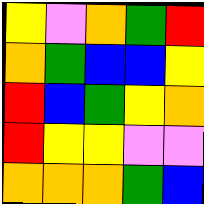[["yellow", "violet", "orange", "green", "red"], ["orange", "green", "blue", "blue", "yellow"], ["red", "blue", "green", "yellow", "orange"], ["red", "yellow", "yellow", "violet", "violet"], ["orange", "orange", "orange", "green", "blue"]]